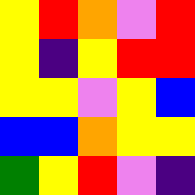[["yellow", "red", "orange", "violet", "red"], ["yellow", "indigo", "yellow", "red", "red"], ["yellow", "yellow", "violet", "yellow", "blue"], ["blue", "blue", "orange", "yellow", "yellow"], ["green", "yellow", "red", "violet", "indigo"]]